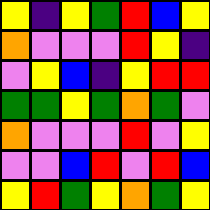[["yellow", "indigo", "yellow", "green", "red", "blue", "yellow"], ["orange", "violet", "violet", "violet", "red", "yellow", "indigo"], ["violet", "yellow", "blue", "indigo", "yellow", "red", "red"], ["green", "green", "yellow", "green", "orange", "green", "violet"], ["orange", "violet", "violet", "violet", "red", "violet", "yellow"], ["violet", "violet", "blue", "red", "violet", "red", "blue"], ["yellow", "red", "green", "yellow", "orange", "green", "yellow"]]